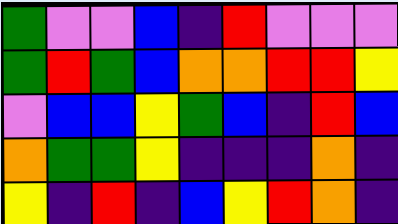[["green", "violet", "violet", "blue", "indigo", "red", "violet", "violet", "violet"], ["green", "red", "green", "blue", "orange", "orange", "red", "red", "yellow"], ["violet", "blue", "blue", "yellow", "green", "blue", "indigo", "red", "blue"], ["orange", "green", "green", "yellow", "indigo", "indigo", "indigo", "orange", "indigo"], ["yellow", "indigo", "red", "indigo", "blue", "yellow", "red", "orange", "indigo"]]